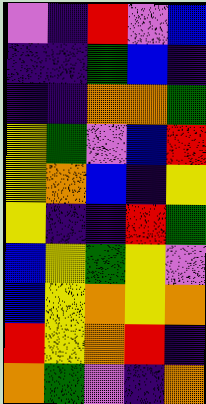[["violet", "indigo", "red", "violet", "blue"], ["indigo", "indigo", "green", "blue", "indigo"], ["indigo", "indigo", "orange", "orange", "green"], ["yellow", "green", "violet", "blue", "red"], ["yellow", "orange", "blue", "indigo", "yellow"], ["yellow", "indigo", "indigo", "red", "green"], ["blue", "yellow", "green", "yellow", "violet"], ["blue", "yellow", "orange", "yellow", "orange"], ["red", "yellow", "orange", "red", "indigo"], ["orange", "green", "violet", "indigo", "orange"]]